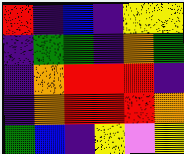[["red", "indigo", "blue", "indigo", "yellow", "yellow"], ["indigo", "green", "green", "indigo", "orange", "green"], ["indigo", "orange", "red", "red", "red", "indigo"], ["indigo", "orange", "red", "red", "red", "orange"], ["green", "blue", "indigo", "yellow", "violet", "yellow"]]